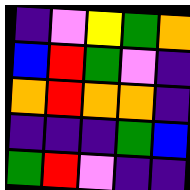[["indigo", "violet", "yellow", "green", "orange"], ["blue", "red", "green", "violet", "indigo"], ["orange", "red", "orange", "orange", "indigo"], ["indigo", "indigo", "indigo", "green", "blue"], ["green", "red", "violet", "indigo", "indigo"]]